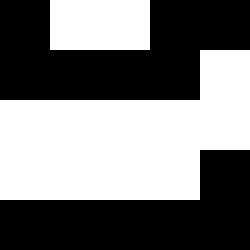[["black", "white", "white", "black", "black"], ["black", "black", "black", "black", "white"], ["white", "white", "white", "white", "white"], ["white", "white", "white", "white", "black"], ["black", "black", "black", "black", "black"]]